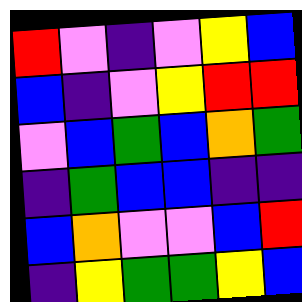[["red", "violet", "indigo", "violet", "yellow", "blue"], ["blue", "indigo", "violet", "yellow", "red", "red"], ["violet", "blue", "green", "blue", "orange", "green"], ["indigo", "green", "blue", "blue", "indigo", "indigo"], ["blue", "orange", "violet", "violet", "blue", "red"], ["indigo", "yellow", "green", "green", "yellow", "blue"]]